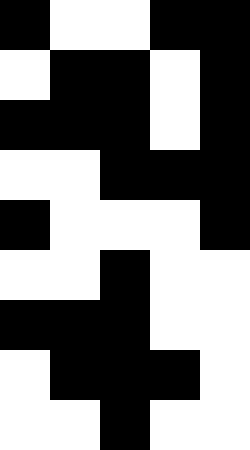[["black", "white", "white", "black", "black"], ["white", "black", "black", "white", "black"], ["black", "black", "black", "white", "black"], ["white", "white", "black", "black", "black"], ["black", "white", "white", "white", "black"], ["white", "white", "black", "white", "white"], ["black", "black", "black", "white", "white"], ["white", "black", "black", "black", "white"], ["white", "white", "black", "white", "white"]]